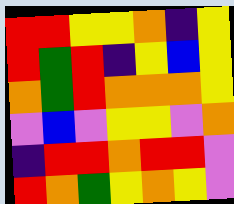[["red", "red", "yellow", "yellow", "orange", "indigo", "yellow"], ["red", "green", "red", "indigo", "yellow", "blue", "yellow"], ["orange", "green", "red", "orange", "orange", "orange", "yellow"], ["violet", "blue", "violet", "yellow", "yellow", "violet", "orange"], ["indigo", "red", "red", "orange", "red", "red", "violet"], ["red", "orange", "green", "yellow", "orange", "yellow", "violet"]]